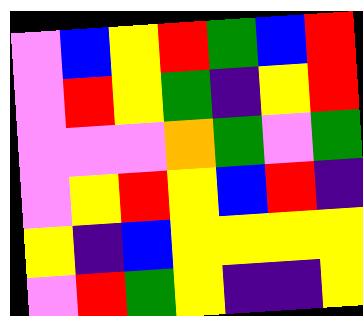[["violet", "blue", "yellow", "red", "green", "blue", "red"], ["violet", "red", "yellow", "green", "indigo", "yellow", "red"], ["violet", "violet", "violet", "orange", "green", "violet", "green"], ["violet", "yellow", "red", "yellow", "blue", "red", "indigo"], ["yellow", "indigo", "blue", "yellow", "yellow", "yellow", "yellow"], ["violet", "red", "green", "yellow", "indigo", "indigo", "yellow"]]